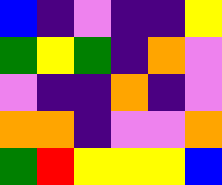[["blue", "indigo", "violet", "indigo", "indigo", "yellow"], ["green", "yellow", "green", "indigo", "orange", "violet"], ["violet", "indigo", "indigo", "orange", "indigo", "violet"], ["orange", "orange", "indigo", "violet", "violet", "orange"], ["green", "red", "yellow", "yellow", "yellow", "blue"]]